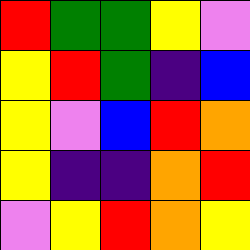[["red", "green", "green", "yellow", "violet"], ["yellow", "red", "green", "indigo", "blue"], ["yellow", "violet", "blue", "red", "orange"], ["yellow", "indigo", "indigo", "orange", "red"], ["violet", "yellow", "red", "orange", "yellow"]]